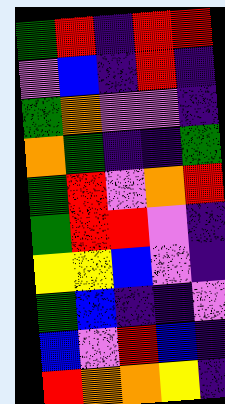[["green", "red", "indigo", "red", "red"], ["violet", "blue", "indigo", "red", "indigo"], ["green", "orange", "violet", "violet", "indigo"], ["orange", "green", "indigo", "indigo", "green"], ["green", "red", "violet", "orange", "red"], ["green", "red", "red", "violet", "indigo"], ["yellow", "yellow", "blue", "violet", "indigo"], ["green", "blue", "indigo", "indigo", "violet"], ["blue", "violet", "red", "blue", "indigo"], ["red", "orange", "orange", "yellow", "indigo"]]